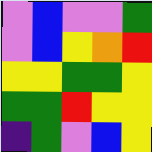[["violet", "blue", "violet", "violet", "green"], ["violet", "blue", "yellow", "orange", "red"], ["yellow", "yellow", "green", "green", "yellow"], ["green", "green", "red", "yellow", "yellow"], ["indigo", "green", "violet", "blue", "yellow"]]